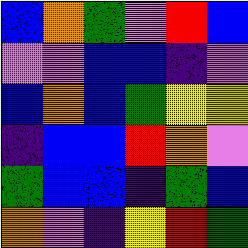[["blue", "orange", "green", "violet", "red", "blue"], ["violet", "violet", "blue", "blue", "indigo", "violet"], ["blue", "orange", "blue", "green", "yellow", "yellow"], ["indigo", "blue", "blue", "red", "orange", "violet"], ["green", "blue", "blue", "indigo", "green", "blue"], ["orange", "violet", "indigo", "yellow", "red", "green"]]